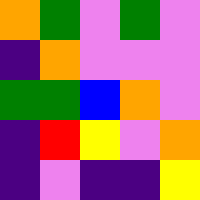[["orange", "green", "violet", "green", "violet"], ["indigo", "orange", "violet", "violet", "violet"], ["green", "green", "blue", "orange", "violet"], ["indigo", "red", "yellow", "violet", "orange"], ["indigo", "violet", "indigo", "indigo", "yellow"]]